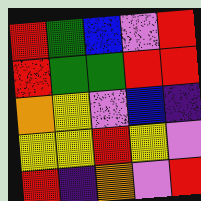[["red", "green", "blue", "violet", "red"], ["red", "green", "green", "red", "red"], ["orange", "yellow", "violet", "blue", "indigo"], ["yellow", "yellow", "red", "yellow", "violet"], ["red", "indigo", "orange", "violet", "red"]]